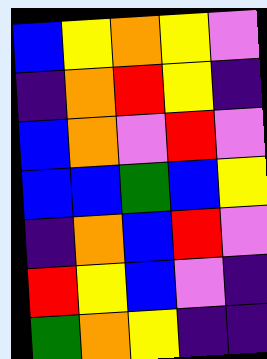[["blue", "yellow", "orange", "yellow", "violet"], ["indigo", "orange", "red", "yellow", "indigo"], ["blue", "orange", "violet", "red", "violet"], ["blue", "blue", "green", "blue", "yellow"], ["indigo", "orange", "blue", "red", "violet"], ["red", "yellow", "blue", "violet", "indigo"], ["green", "orange", "yellow", "indigo", "indigo"]]